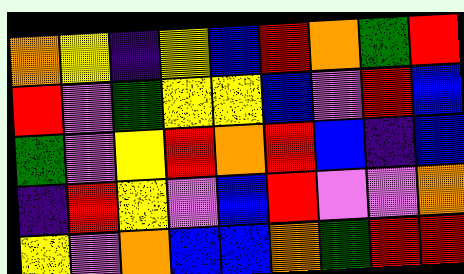[["orange", "yellow", "indigo", "yellow", "blue", "red", "orange", "green", "red"], ["red", "violet", "green", "yellow", "yellow", "blue", "violet", "red", "blue"], ["green", "violet", "yellow", "red", "orange", "red", "blue", "indigo", "blue"], ["indigo", "red", "yellow", "violet", "blue", "red", "violet", "violet", "orange"], ["yellow", "violet", "orange", "blue", "blue", "orange", "green", "red", "red"]]